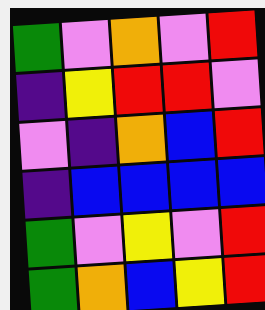[["green", "violet", "orange", "violet", "red"], ["indigo", "yellow", "red", "red", "violet"], ["violet", "indigo", "orange", "blue", "red"], ["indigo", "blue", "blue", "blue", "blue"], ["green", "violet", "yellow", "violet", "red"], ["green", "orange", "blue", "yellow", "red"]]